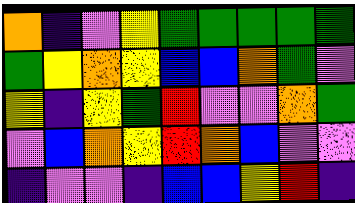[["orange", "indigo", "violet", "yellow", "green", "green", "green", "green", "green"], ["green", "yellow", "orange", "yellow", "blue", "blue", "orange", "green", "violet"], ["yellow", "indigo", "yellow", "green", "red", "violet", "violet", "orange", "green"], ["violet", "blue", "orange", "yellow", "red", "orange", "blue", "violet", "violet"], ["indigo", "violet", "violet", "indigo", "blue", "blue", "yellow", "red", "indigo"]]